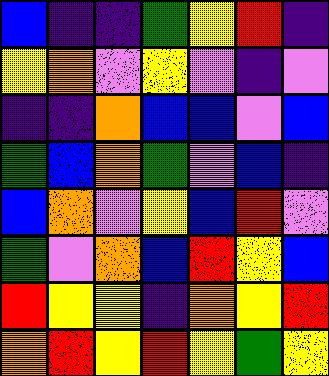[["blue", "indigo", "indigo", "green", "yellow", "red", "indigo"], ["yellow", "orange", "violet", "yellow", "violet", "indigo", "violet"], ["indigo", "indigo", "orange", "blue", "blue", "violet", "blue"], ["green", "blue", "orange", "green", "violet", "blue", "indigo"], ["blue", "orange", "violet", "yellow", "blue", "red", "violet"], ["green", "violet", "orange", "blue", "red", "yellow", "blue"], ["red", "yellow", "yellow", "indigo", "orange", "yellow", "red"], ["orange", "red", "yellow", "red", "yellow", "green", "yellow"]]